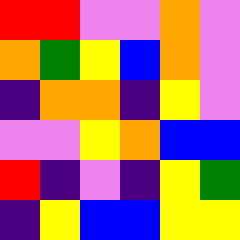[["red", "red", "violet", "violet", "orange", "violet"], ["orange", "green", "yellow", "blue", "orange", "violet"], ["indigo", "orange", "orange", "indigo", "yellow", "violet"], ["violet", "violet", "yellow", "orange", "blue", "blue"], ["red", "indigo", "violet", "indigo", "yellow", "green"], ["indigo", "yellow", "blue", "blue", "yellow", "yellow"]]